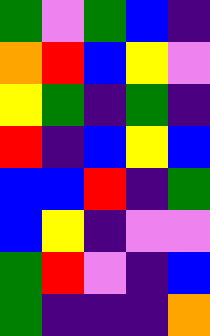[["green", "violet", "green", "blue", "indigo"], ["orange", "red", "blue", "yellow", "violet"], ["yellow", "green", "indigo", "green", "indigo"], ["red", "indigo", "blue", "yellow", "blue"], ["blue", "blue", "red", "indigo", "green"], ["blue", "yellow", "indigo", "violet", "violet"], ["green", "red", "violet", "indigo", "blue"], ["green", "indigo", "indigo", "indigo", "orange"]]